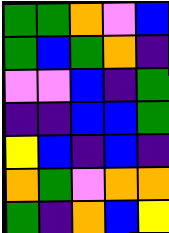[["green", "green", "orange", "violet", "blue"], ["green", "blue", "green", "orange", "indigo"], ["violet", "violet", "blue", "indigo", "green"], ["indigo", "indigo", "blue", "blue", "green"], ["yellow", "blue", "indigo", "blue", "indigo"], ["orange", "green", "violet", "orange", "orange"], ["green", "indigo", "orange", "blue", "yellow"]]